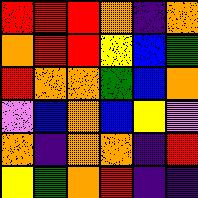[["red", "red", "red", "orange", "indigo", "orange"], ["orange", "red", "red", "yellow", "blue", "green"], ["red", "orange", "orange", "green", "blue", "orange"], ["violet", "blue", "orange", "blue", "yellow", "violet"], ["orange", "indigo", "orange", "orange", "indigo", "red"], ["yellow", "green", "orange", "red", "indigo", "indigo"]]